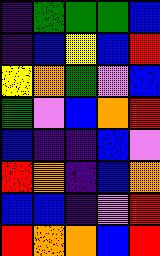[["indigo", "green", "green", "green", "blue"], ["indigo", "blue", "yellow", "blue", "red"], ["yellow", "orange", "green", "violet", "blue"], ["green", "violet", "blue", "orange", "red"], ["blue", "indigo", "indigo", "blue", "violet"], ["red", "orange", "indigo", "blue", "orange"], ["blue", "blue", "indigo", "violet", "red"], ["red", "orange", "orange", "blue", "red"]]